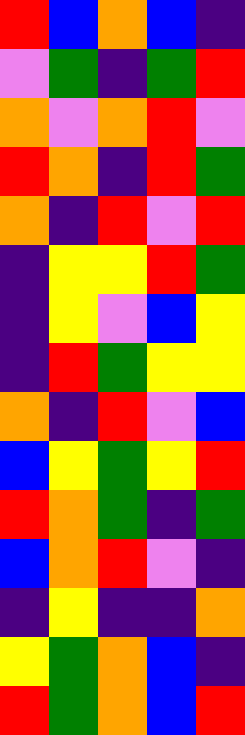[["red", "blue", "orange", "blue", "indigo"], ["violet", "green", "indigo", "green", "red"], ["orange", "violet", "orange", "red", "violet"], ["red", "orange", "indigo", "red", "green"], ["orange", "indigo", "red", "violet", "red"], ["indigo", "yellow", "yellow", "red", "green"], ["indigo", "yellow", "violet", "blue", "yellow"], ["indigo", "red", "green", "yellow", "yellow"], ["orange", "indigo", "red", "violet", "blue"], ["blue", "yellow", "green", "yellow", "red"], ["red", "orange", "green", "indigo", "green"], ["blue", "orange", "red", "violet", "indigo"], ["indigo", "yellow", "indigo", "indigo", "orange"], ["yellow", "green", "orange", "blue", "indigo"], ["red", "green", "orange", "blue", "red"]]